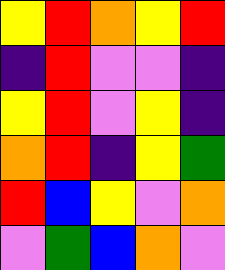[["yellow", "red", "orange", "yellow", "red"], ["indigo", "red", "violet", "violet", "indigo"], ["yellow", "red", "violet", "yellow", "indigo"], ["orange", "red", "indigo", "yellow", "green"], ["red", "blue", "yellow", "violet", "orange"], ["violet", "green", "blue", "orange", "violet"]]